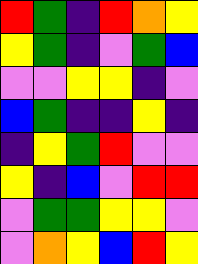[["red", "green", "indigo", "red", "orange", "yellow"], ["yellow", "green", "indigo", "violet", "green", "blue"], ["violet", "violet", "yellow", "yellow", "indigo", "violet"], ["blue", "green", "indigo", "indigo", "yellow", "indigo"], ["indigo", "yellow", "green", "red", "violet", "violet"], ["yellow", "indigo", "blue", "violet", "red", "red"], ["violet", "green", "green", "yellow", "yellow", "violet"], ["violet", "orange", "yellow", "blue", "red", "yellow"]]